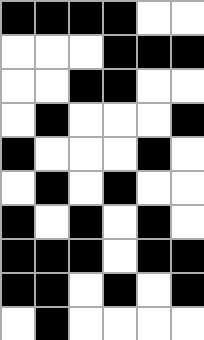[["black", "black", "black", "black", "white", "white"], ["white", "white", "white", "black", "black", "black"], ["white", "white", "black", "black", "white", "white"], ["white", "black", "white", "white", "white", "black"], ["black", "white", "white", "white", "black", "white"], ["white", "black", "white", "black", "white", "white"], ["black", "white", "black", "white", "black", "white"], ["black", "black", "black", "white", "black", "black"], ["black", "black", "white", "black", "white", "black"], ["white", "black", "white", "white", "white", "white"]]